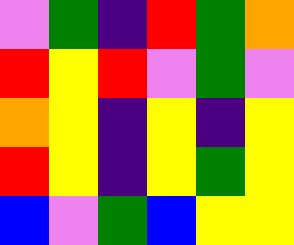[["violet", "green", "indigo", "red", "green", "orange"], ["red", "yellow", "red", "violet", "green", "violet"], ["orange", "yellow", "indigo", "yellow", "indigo", "yellow"], ["red", "yellow", "indigo", "yellow", "green", "yellow"], ["blue", "violet", "green", "blue", "yellow", "yellow"]]